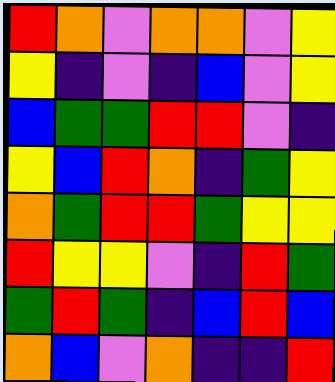[["red", "orange", "violet", "orange", "orange", "violet", "yellow"], ["yellow", "indigo", "violet", "indigo", "blue", "violet", "yellow"], ["blue", "green", "green", "red", "red", "violet", "indigo"], ["yellow", "blue", "red", "orange", "indigo", "green", "yellow"], ["orange", "green", "red", "red", "green", "yellow", "yellow"], ["red", "yellow", "yellow", "violet", "indigo", "red", "green"], ["green", "red", "green", "indigo", "blue", "red", "blue"], ["orange", "blue", "violet", "orange", "indigo", "indigo", "red"]]